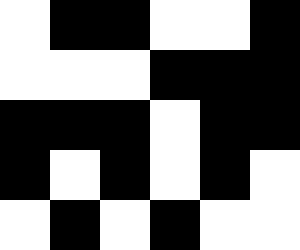[["white", "black", "black", "white", "white", "black"], ["white", "white", "white", "black", "black", "black"], ["black", "black", "black", "white", "black", "black"], ["black", "white", "black", "white", "black", "white"], ["white", "black", "white", "black", "white", "white"]]